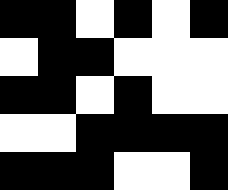[["black", "black", "white", "black", "white", "black"], ["white", "black", "black", "white", "white", "white"], ["black", "black", "white", "black", "white", "white"], ["white", "white", "black", "black", "black", "black"], ["black", "black", "black", "white", "white", "black"]]